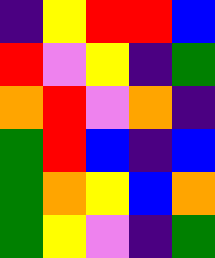[["indigo", "yellow", "red", "red", "blue"], ["red", "violet", "yellow", "indigo", "green"], ["orange", "red", "violet", "orange", "indigo"], ["green", "red", "blue", "indigo", "blue"], ["green", "orange", "yellow", "blue", "orange"], ["green", "yellow", "violet", "indigo", "green"]]